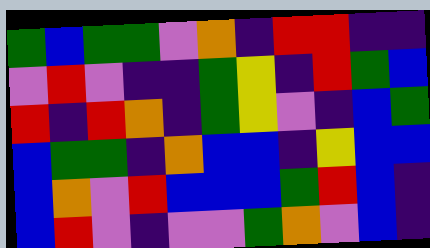[["green", "blue", "green", "green", "violet", "orange", "indigo", "red", "red", "indigo", "indigo"], ["violet", "red", "violet", "indigo", "indigo", "green", "yellow", "indigo", "red", "green", "blue"], ["red", "indigo", "red", "orange", "indigo", "green", "yellow", "violet", "indigo", "blue", "green"], ["blue", "green", "green", "indigo", "orange", "blue", "blue", "indigo", "yellow", "blue", "blue"], ["blue", "orange", "violet", "red", "blue", "blue", "blue", "green", "red", "blue", "indigo"], ["blue", "red", "violet", "indigo", "violet", "violet", "green", "orange", "violet", "blue", "indigo"]]